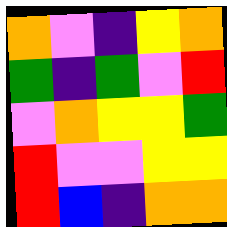[["orange", "violet", "indigo", "yellow", "orange"], ["green", "indigo", "green", "violet", "red"], ["violet", "orange", "yellow", "yellow", "green"], ["red", "violet", "violet", "yellow", "yellow"], ["red", "blue", "indigo", "orange", "orange"]]